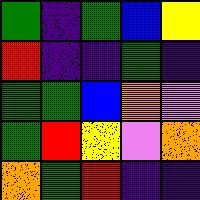[["green", "indigo", "green", "blue", "yellow"], ["red", "indigo", "indigo", "green", "indigo"], ["green", "green", "blue", "orange", "violet"], ["green", "red", "yellow", "violet", "orange"], ["orange", "green", "red", "indigo", "indigo"]]